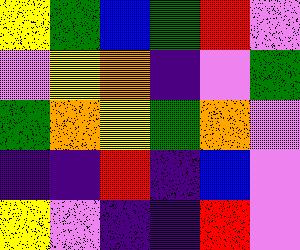[["yellow", "green", "blue", "green", "red", "violet"], ["violet", "yellow", "orange", "indigo", "violet", "green"], ["green", "orange", "yellow", "green", "orange", "violet"], ["indigo", "indigo", "red", "indigo", "blue", "violet"], ["yellow", "violet", "indigo", "indigo", "red", "violet"]]